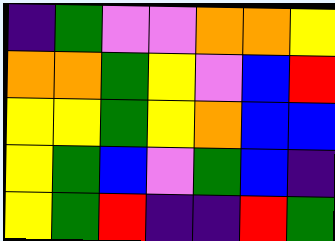[["indigo", "green", "violet", "violet", "orange", "orange", "yellow"], ["orange", "orange", "green", "yellow", "violet", "blue", "red"], ["yellow", "yellow", "green", "yellow", "orange", "blue", "blue"], ["yellow", "green", "blue", "violet", "green", "blue", "indigo"], ["yellow", "green", "red", "indigo", "indigo", "red", "green"]]